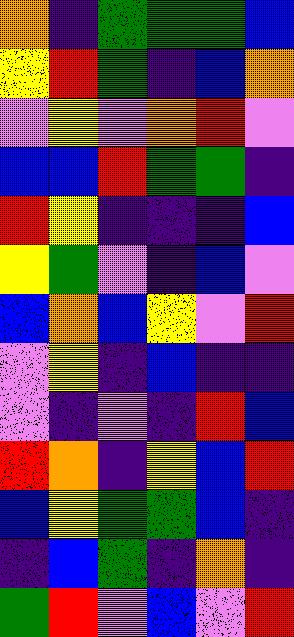[["orange", "indigo", "green", "green", "green", "blue"], ["yellow", "red", "green", "indigo", "blue", "orange"], ["violet", "yellow", "violet", "orange", "red", "violet"], ["blue", "blue", "red", "green", "green", "indigo"], ["red", "yellow", "indigo", "indigo", "indigo", "blue"], ["yellow", "green", "violet", "indigo", "blue", "violet"], ["blue", "orange", "blue", "yellow", "violet", "red"], ["violet", "yellow", "indigo", "blue", "indigo", "indigo"], ["violet", "indigo", "violet", "indigo", "red", "blue"], ["red", "orange", "indigo", "yellow", "blue", "red"], ["blue", "yellow", "green", "green", "blue", "indigo"], ["indigo", "blue", "green", "indigo", "orange", "indigo"], ["green", "red", "violet", "blue", "violet", "red"]]